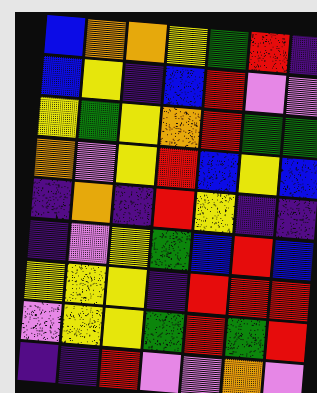[["blue", "orange", "orange", "yellow", "green", "red", "indigo"], ["blue", "yellow", "indigo", "blue", "red", "violet", "violet"], ["yellow", "green", "yellow", "orange", "red", "green", "green"], ["orange", "violet", "yellow", "red", "blue", "yellow", "blue"], ["indigo", "orange", "indigo", "red", "yellow", "indigo", "indigo"], ["indigo", "violet", "yellow", "green", "blue", "red", "blue"], ["yellow", "yellow", "yellow", "indigo", "red", "red", "red"], ["violet", "yellow", "yellow", "green", "red", "green", "red"], ["indigo", "indigo", "red", "violet", "violet", "orange", "violet"]]